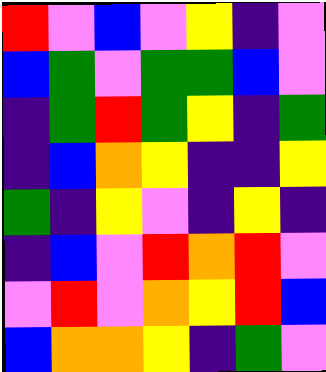[["red", "violet", "blue", "violet", "yellow", "indigo", "violet"], ["blue", "green", "violet", "green", "green", "blue", "violet"], ["indigo", "green", "red", "green", "yellow", "indigo", "green"], ["indigo", "blue", "orange", "yellow", "indigo", "indigo", "yellow"], ["green", "indigo", "yellow", "violet", "indigo", "yellow", "indigo"], ["indigo", "blue", "violet", "red", "orange", "red", "violet"], ["violet", "red", "violet", "orange", "yellow", "red", "blue"], ["blue", "orange", "orange", "yellow", "indigo", "green", "violet"]]